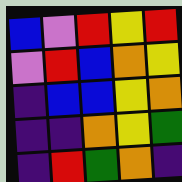[["blue", "violet", "red", "yellow", "red"], ["violet", "red", "blue", "orange", "yellow"], ["indigo", "blue", "blue", "yellow", "orange"], ["indigo", "indigo", "orange", "yellow", "green"], ["indigo", "red", "green", "orange", "indigo"]]